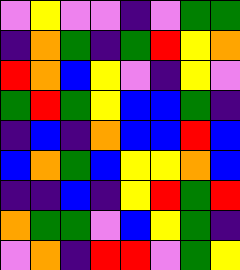[["violet", "yellow", "violet", "violet", "indigo", "violet", "green", "green"], ["indigo", "orange", "green", "indigo", "green", "red", "yellow", "orange"], ["red", "orange", "blue", "yellow", "violet", "indigo", "yellow", "violet"], ["green", "red", "green", "yellow", "blue", "blue", "green", "indigo"], ["indigo", "blue", "indigo", "orange", "blue", "blue", "red", "blue"], ["blue", "orange", "green", "blue", "yellow", "yellow", "orange", "blue"], ["indigo", "indigo", "blue", "indigo", "yellow", "red", "green", "red"], ["orange", "green", "green", "violet", "blue", "yellow", "green", "indigo"], ["violet", "orange", "indigo", "red", "red", "violet", "green", "yellow"]]